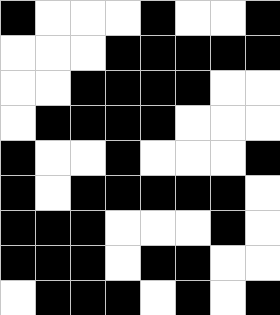[["black", "white", "white", "white", "black", "white", "white", "black"], ["white", "white", "white", "black", "black", "black", "black", "black"], ["white", "white", "black", "black", "black", "black", "white", "white"], ["white", "black", "black", "black", "black", "white", "white", "white"], ["black", "white", "white", "black", "white", "white", "white", "black"], ["black", "white", "black", "black", "black", "black", "black", "white"], ["black", "black", "black", "white", "white", "white", "black", "white"], ["black", "black", "black", "white", "black", "black", "white", "white"], ["white", "black", "black", "black", "white", "black", "white", "black"]]